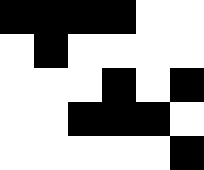[["black", "black", "black", "black", "white", "white"], ["white", "black", "white", "white", "white", "white"], ["white", "white", "white", "black", "white", "black"], ["white", "white", "black", "black", "black", "white"], ["white", "white", "white", "white", "white", "black"]]